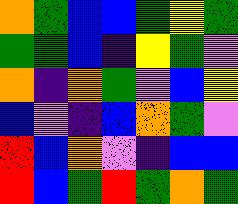[["orange", "green", "blue", "blue", "green", "yellow", "green"], ["green", "green", "blue", "indigo", "yellow", "green", "violet"], ["orange", "indigo", "orange", "green", "violet", "blue", "yellow"], ["blue", "violet", "indigo", "blue", "orange", "green", "violet"], ["red", "blue", "orange", "violet", "indigo", "blue", "blue"], ["red", "blue", "green", "red", "green", "orange", "green"]]